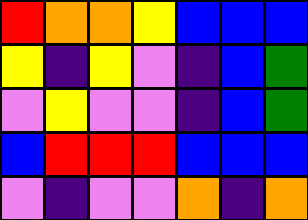[["red", "orange", "orange", "yellow", "blue", "blue", "blue"], ["yellow", "indigo", "yellow", "violet", "indigo", "blue", "green"], ["violet", "yellow", "violet", "violet", "indigo", "blue", "green"], ["blue", "red", "red", "red", "blue", "blue", "blue"], ["violet", "indigo", "violet", "violet", "orange", "indigo", "orange"]]